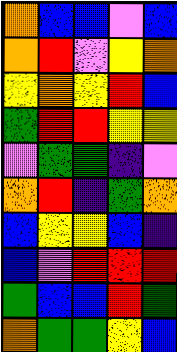[["orange", "blue", "blue", "violet", "blue"], ["orange", "red", "violet", "yellow", "orange"], ["yellow", "orange", "yellow", "red", "blue"], ["green", "red", "red", "yellow", "yellow"], ["violet", "green", "green", "indigo", "violet"], ["orange", "red", "indigo", "green", "orange"], ["blue", "yellow", "yellow", "blue", "indigo"], ["blue", "violet", "red", "red", "red"], ["green", "blue", "blue", "red", "green"], ["orange", "green", "green", "yellow", "blue"]]